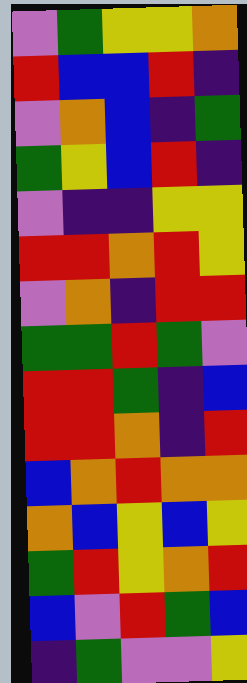[["violet", "green", "yellow", "yellow", "orange"], ["red", "blue", "blue", "red", "indigo"], ["violet", "orange", "blue", "indigo", "green"], ["green", "yellow", "blue", "red", "indigo"], ["violet", "indigo", "indigo", "yellow", "yellow"], ["red", "red", "orange", "red", "yellow"], ["violet", "orange", "indigo", "red", "red"], ["green", "green", "red", "green", "violet"], ["red", "red", "green", "indigo", "blue"], ["red", "red", "orange", "indigo", "red"], ["blue", "orange", "red", "orange", "orange"], ["orange", "blue", "yellow", "blue", "yellow"], ["green", "red", "yellow", "orange", "red"], ["blue", "violet", "red", "green", "blue"], ["indigo", "green", "violet", "violet", "yellow"]]